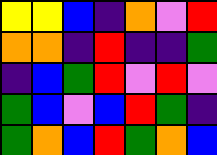[["yellow", "yellow", "blue", "indigo", "orange", "violet", "red"], ["orange", "orange", "indigo", "red", "indigo", "indigo", "green"], ["indigo", "blue", "green", "red", "violet", "red", "violet"], ["green", "blue", "violet", "blue", "red", "green", "indigo"], ["green", "orange", "blue", "red", "green", "orange", "blue"]]